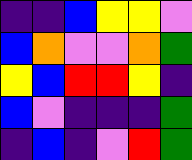[["indigo", "indigo", "blue", "yellow", "yellow", "violet"], ["blue", "orange", "violet", "violet", "orange", "green"], ["yellow", "blue", "red", "red", "yellow", "indigo"], ["blue", "violet", "indigo", "indigo", "indigo", "green"], ["indigo", "blue", "indigo", "violet", "red", "green"]]